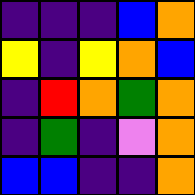[["indigo", "indigo", "indigo", "blue", "orange"], ["yellow", "indigo", "yellow", "orange", "blue"], ["indigo", "red", "orange", "green", "orange"], ["indigo", "green", "indigo", "violet", "orange"], ["blue", "blue", "indigo", "indigo", "orange"]]